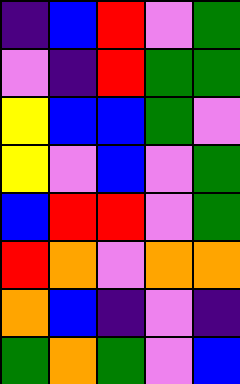[["indigo", "blue", "red", "violet", "green"], ["violet", "indigo", "red", "green", "green"], ["yellow", "blue", "blue", "green", "violet"], ["yellow", "violet", "blue", "violet", "green"], ["blue", "red", "red", "violet", "green"], ["red", "orange", "violet", "orange", "orange"], ["orange", "blue", "indigo", "violet", "indigo"], ["green", "orange", "green", "violet", "blue"]]